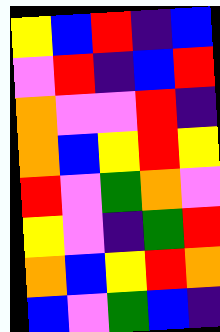[["yellow", "blue", "red", "indigo", "blue"], ["violet", "red", "indigo", "blue", "red"], ["orange", "violet", "violet", "red", "indigo"], ["orange", "blue", "yellow", "red", "yellow"], ["red", "violet", "green", "orange", "violet"], ["yellow", "violet", "indigo", "green", "red"], ["orange", "blue", "yellow", "red", "orange"], ["blue", "violet", "green", "blue", "indigo"]]